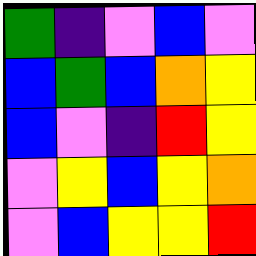[["green", "indigo", "violet", "blue", "violet"], ["blue", "green", "blue", "orange", "yellow"], ["blue", "violet", "indigo", "red", "yellow"], ["violet", "yellow", "blue", "yellow", "orange"], ["violet", "blue", "yellow", "yellow", "red"]]